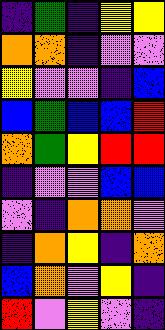[["indigo", "green", "indigo", "yellow", "yellow"], ["orange", "orange", "indigo", "violet", "violet"], ["yellow", "violet", "violet", "indigo", "blue"], ["blue", "green", "blue", "blue", "red"], ["orange", "green", "yellow", "red", "red"], ["indigo", "violet", "violet", "blue", "blue"], ["violet", "indigo", "orange", "orange", "violet"], ["indigo", "orange", "yellow", "indigo", "orange"], ["blue", "orange", "violet", "yellow", "indigo"], ["red", "violet", "yellow", "violet", "indigo"]]